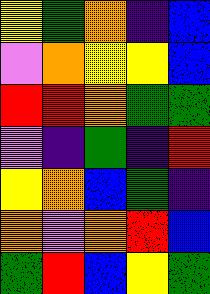[["yellow", "green", "orange", "indigo", "blue"], ["violet", "orange", "yellow", "yellow", "blue"], ["red", "red", "orange", "green", "green"], ["violet", "indigo", "green", "indigo", "red"], ["yellow", "orange", "blue", "green", "indigo"], ["orange", "violet", "orange", "red", "blue"], ["green", "red", "blue", "yellow", "green"]]